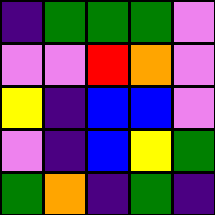[["indigo", "green", "green", "green", "violet"], ["violet", "violet", "red", "orange", "violet"], ["yellow", "indigo", "blue", "blue", "violet"], ["violet", "indigo", "blue", "yellow", "green"], ["green", "orange", "indigo", "green", "indigo"]]